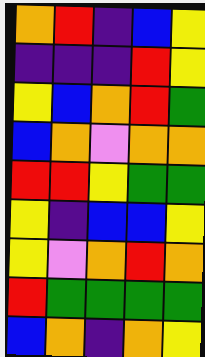[["orange", "red", "indigo", "blue", "yellow"], ["indigo", "indigo", "indigo", "red", "yellow"], ["yellow", "blue", "orange", "red", "green"], ["blue", "orange", "violet", "orange", "orange"], ["red", "red", "yellow", "green", "green"], ["yellow", "indigo", "blue", "blue", "yellow"], ["yellow", "violet", "orange", "red", "orange"], ["red", "green", "green", "green", "green"], ["blue", "orange", "indigo", "orange", "yellow"]]